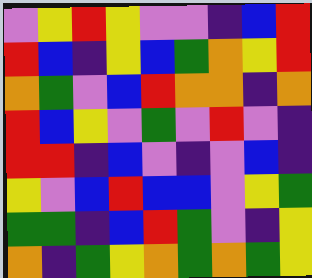[["violet", "yellow", "red", "yellow", "violet", "violet", "indigo", "blue", "red"], ["red", "blue", "indigo", "yellow", "blue", "green", "orange", "yellow", "red"], ["orange", "green", "violet", "blue", "red", "orange", "orange", "indigo", "orange"], ["red", "blue", "yellow", "violet", "green", "violet", "red", "violet", "indigo"], ["red", "red", "indigo", "blue", "violet", "indigo", "violet", "blue", "indigo"], ["yellow", "violet", "blue", "red", "blue", "blue", "violet", "yellow", "green"], ["green", "green", "indigo", "blue", "red", "green", "violet", "indigo", "yellow"], ["orange", "indigo", "green", "yellow", "orange", "green", "orange", "green", "yellow"]]